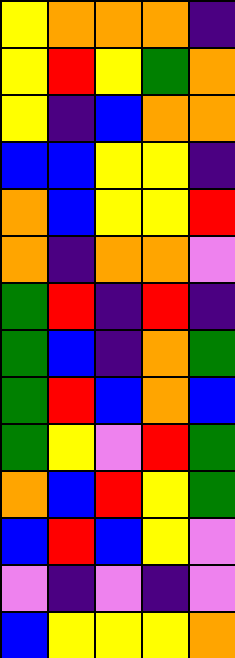[["yellow", "orange", "orange", "orange", "indigo"], ["yellow", "red", "yellow", "green", "orange"], ["yellow", "indigo", "blue", "orange", "orange"], ["blue", "blue", "yellow", "yellow", "indigo"], ["orange", "blue", "yellow", "yellow", "red"], ["orange", "indigo", "orange", "orange", "violet"], ["green", "red", "indigo", "red", "indigo"], ["green", "blue", "indigo", "orange", "green"], ["green", "red", "blue", "orange", "blue"], ["green", "yellow", "violet", "red", "green"], ["orange", "blue", "red", "yellow", "green"], ["blue", "red", "blue", "yellow", "violet"], ["violet", "indigo", "violet", "indigo", "violet"], ["blue", "yellow", "yellow", "yellow", "orange"]]